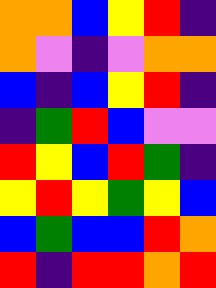[["orange", "orange", "blue", "yellow", "red", "indigo"], ["orange", "violet", "indigo", "violet", "orange", "orange"], ["blue", "indigo", "blue", "yellow", "red", "indigo"], ["indigo", "green", "red", "blue", "violet", "violet"], ["red", "yellow", "blue", "red", "green", "indigo"], ["yellow", "red", "yellow", "green", "yellow", "blue"], ["blue", "green", "blue", "blue", "red", "orange"], ["red", "indigo", "red", "red", "orange", "red"]]